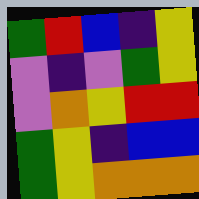[["green", "red", "blue", "indigo", "yellow"], ["violet", "indigo", "violet", "green", "yellow"], ["violet", "orange", "yellow", "red", "red"], ["green", "yellow", "indigo", "blue", "blue"], ["green", "yellow", "orange", "orange", "orange"]]